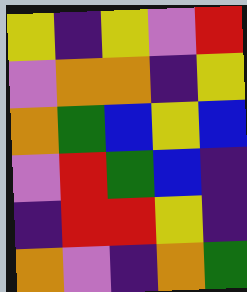[["yellow", "indigo", "yellow", "violet", "red"], ["violet", "orange", "orange", "indigo", "yellow"], ["orange", "green", "blue", "yellow", "blue"], ["violet", "red", "green", "blue", "indigo"], ["indigo", "red", "red", "yellow", "indigo"], ["orange", "violet", "indigo", "orange", "green"]]